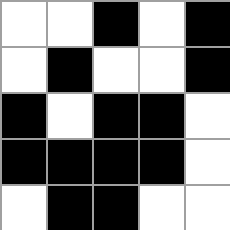[["white", "white", "black", "white", "black"], ["white", "black", "white", "white", "black"], ["black", "white", "black", "black", "white"], ["black", "black", "black", "black", "white"], ["white", "black", "black", "white", "white"]]